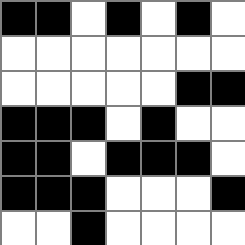[["black", "black", "white", "black", "white", "black", "white"], ["white", "white", "white", "white", "white", "white", "white"], ["white", "white", "white", "white", "white", "black", "black"], ["black", "black", "black", "white", "black", "white", "white"], ["black", "black", "white", "black", "black", "black", "white"], ["black", "black", "black", "white", "white", "white", "black"], ["white", "white", "black", "white", "white", "white", "white"]]